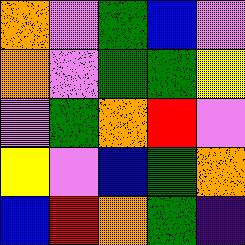[["orange", "violet", "green", "blue", "violet"], ["orange", "violet", "green", "green", "yellow"], ["violet", "green", "orange", "red", "violet"], ["yellow", "violet", "blue", "green", "orange"], ["blue", "red", "orange", "green", "indigo"]]